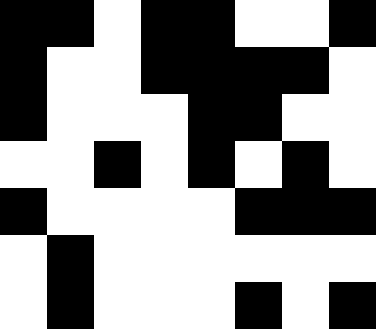[["black", "black", "white", "black", "black", "white", "white", "black"], ["black", "white", "white", "black", "black", "black", "black", "white"], ["black", "white", "white", "white", "black", "black", "white", "white"], ["white", "white", "black", "white", "black", "white", "black", "white"], ["black", "white", "white", "white", "white", "black", "black", "black"], ["white", "black", "white", "white", "white", "white", "white", "white"], ["white", "black", "white", "white", "white", "black", "white", "black"]]